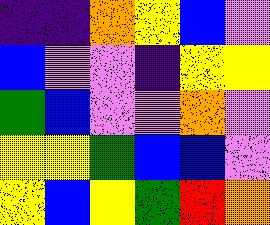[["indigo", "indigo", "orange", "yellow", "blue", "violet"], ["blue", "violet", "violet", "indigo", "yellow", "yellow"], ["green", "blue", "violet", "violet", "orange", "violet"], ["yellow", "yellow", "green", "blue", "blue", "violet"], ["yellow", "blue", "yellow", "green", "red", "orange"]]